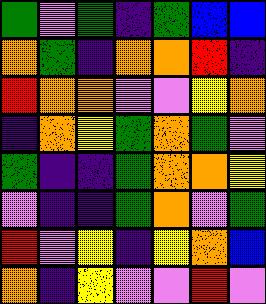[["green", "violet", "green", "indigo", "green", "blue", "blue"], ["orange", "green", "indigo", "orange", "orange", "red", "indigo"], ["red", "orange", "orange", "violet", "violet", "yellow", "orange"], ["indigo", "orange", "yellow", "green", "orange", "green", "violet"], ["green", "indigo", "indigo", "green", "orange", "orange", "yellow"], ["violet", "indigo", "indigo", "green", "orange", "violet", "green"], ["red", "violet", "yellow", "indigo", "yellow", "orange", "blue"], ["orange", "indigo", "yellow", "violet", "violet", "red", "violet"]]